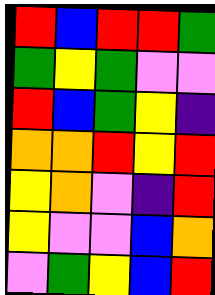[["red", "blue", "red", "red", "green"], ["green", "yellow", "green", "violet", "violet"], ["red", "blue", "green", "yellow", "indigo"], ["orange", "orange", "red", "yellow", "red"], ["yellow", "orange", "violet", "indigo", "red"], ["yellow", "violet", "violet", "blue", "orange"], ["violet", "green", "yellow", "blue", "red"]]